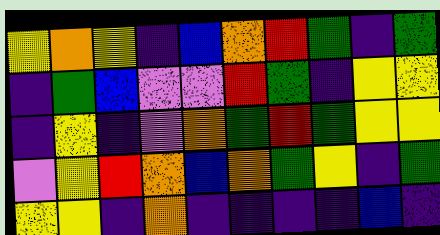[["yellow", "orange", "yellow", "indigo", "blue", "orange", "red", "green", "indigo", "green"], ["indigo", "green", "blue", "violet", "violet", "red", "green", "indigo", "yellow", "yellow"], ["indigo", "yellow", "indigo", "violet", "orange", "green", "red", "green", "yellow", "yellow"], ["violet", "yellow", "red", "orange", "blue", "orange", "green", "yellow", "indigo", "green"], ["yellow", "yellow", "indigo", "orange", "indigo", "indigo", "indigo", "indigo", "blue", "indigo"]]